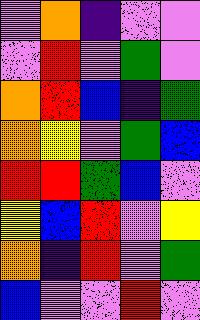[["violet", "orange", "indigo", "violet", "violet"], ["violet", "red", "violet", "green", "violet"], ["orange", "red", "blue", "indigo", "green"], ["orange", "yellow", "violet", "green", "blue"], ["red", "red", "green", "blue", "violet"], ["yellow", "blue", "red", "violet", "yellow"], ["orange", "indigo", "red", "violet", "green"], ["blue", "violet", "violet", "red", "violet"]]